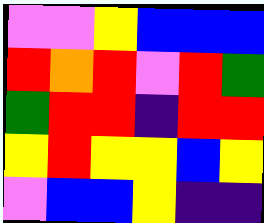[["violet", "violet", "yellow", "blue", "blue", "blue"], ["red", "orange", "red", "violet", "red", "green"], ["green", "red", "red", "indigo", "red", "red"], ["yellow", "red", "yellow", "yellow", "blue", "yellow"], ["violet", "blue", "blue", "yellow", "indigo", "indigo"]]